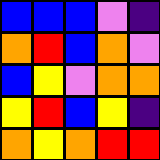[["blue", "blue", "blue", "violet", "indigo"], ["orange", "red", "blue", "orange", "violet"], ["blue", "yellow", "violet", "orange", "orange"], ["yellow", "red", "blue", "yellow", "indigo"], ["orange", "yellow", "orange", "red", "red"]]